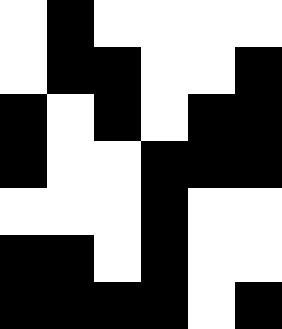[["white", "black", "white", "white", "white", "white"], ["white", "black", "black", "white", "white", "black"], ["black", "white", "black", "white", "black", "black"], ["black", "white", "white", "black", "black", "black"], ["white", "white", "white", "black", "white", "white"], ["black", "black", "white", "black", "white", "white"], ["black", "black", "black", "black", "white", "black"]]